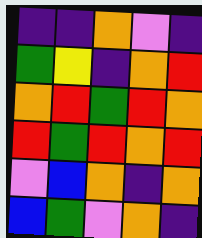[["indigo", "indigo", "orange", "violet", "indigo"], ["green", "yellow", "indigo", "orange", "red"], ["orange", "red", "green", "red", "orange"], ["red", "green", "red", "orange", "red"], ["violet", "blue", "orange", "indigo", "orange"], ["blue", "green", "violet", "orange", "indigo"]]